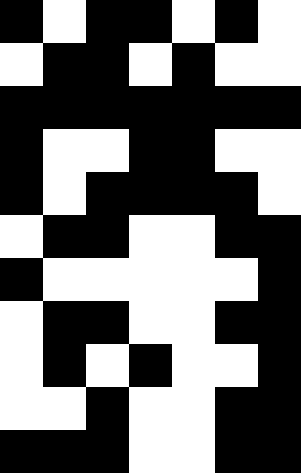[["black", "white", "black", "black", "white", "black", "white"], ["white", "black", "black", "white", "black", "white", "white"], ["black", "black", "black", "black", "black", "black", "black"], ["black", "white", "white", "black", "black", "white", "white"], ["black", "white", "black", "black", "black", "black", "white"], ["white", "black", "black", "white", "white", "black", "black"], ["black", "white", "white", "white", "white", "white", "black"], ["white", "black", "black", "white", "white", "black", "black"], ["white", "black", "white", "black", "white", "white", "black"], ["white", "white", "black", "white", "white", "black", "black"], ["black", "black", "black", "white", "white", "black", "black"]]